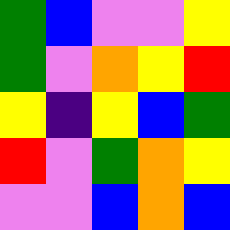[["green", "blue", "violet", "violet", "yellow"], ["green", "violet", "orange", "yellow", "red"], ["yellow", "indigo", "yellow", "blue", "green"], ["red", "violet", "green", "orange", "yellow"], ["violet", "violet", "blue", "orange", "blue"]]